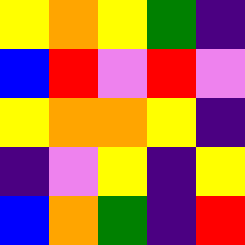[["yellow", "orange", "yellow", "green", "indigo"], ["blue", "red", "violet", "red", "violet"], ["yellow", "orange", "orange", "yellow", "indigo"], ["indigo", "violet", "yellow", "indigo", "yellow"], ["blue", "orange", "green", "indigo", "red"]]